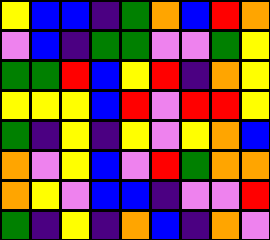[["yellow", "blue", "blue", "indigo", "green", "orange", "blue", "red", "orange"], ["violet", "blue", "indigo", "green", "green", "violet", "violet", "green", "yellow"], ["green", "green", "red", "blue", "yellow", "red", "indigo", "orange", "yellow"], ["yellow", "yellow", "yellow", "blue", "red", "violet", "red", "red", "yellow"], ["green", "indigo", "yellow", "indigo", "yellow", "violet", "yellow", "orange", "blue"], ["orange", "violet", "yellow", "blue", "violet", "red", "green", "orange", "orange"], ["orange", "yellow", "violet", "blue", "blue", "indigo", "violet", "violet", "red"], ["green", "indigo", "yellow", "indigo", "orange", "blue", "indigo", "orange", "violet"]]